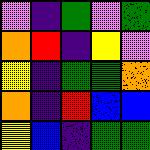[["violet", "indigo", "green", "violet", "green"], ["orange", "red", "indigo", "yellow", "violet"], ["yellow", "indigo", "green", "green", "orange"], ["orange", "indigo", "red", "blue", "blue"], ["yellow", "blue", "indigo", "green", "green"]]